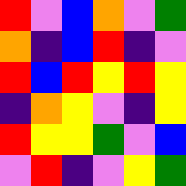[["red", "violet", "blue", "orange", "violet", "green"], ["orange", "indigo", "blue", "red", "indigo", "violet"], ["red", "blue", "red", "yellow", "red", "yellow"], ["indigo", "orange", "yellow", "violet", "indigo", "yellow"], ["red", "yellow", "yellow", "green", "violet", "blue"], ["violet", "red", "indigo", "violet", "yellow", "green"]]